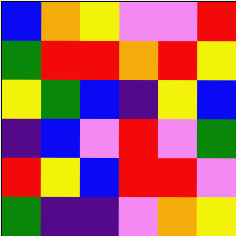[["blue", "orange", "yellow", "violet", "violet", "red"], ["green", "red", "red", "orange", "red", "yellow"], ["yellow", "green", "blue", "indigo", "yellow", "blue"], ["indigo", "blue", "violet", "red", "violet", "green"], ["red", "yellow", "blue", "red", "red", "violet"], ["green", "indigo", "indigo", "violet", "orange", "yellow"]]